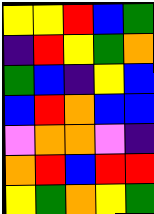[["yellow", "yellow", "red", "blue", "green"], ["indigo", "red", "yellow", "green", "orange"], ["green", "blue", "indigo", "yellow", "blue"], ["blue", "red", "orange", "blue", "blue"], ["violet", "orange", "orange", "violet", "indigo"], ["orange", "red", "blue", "red", "red"], ["yellow", "green", "orange", "yellow", "green"]]